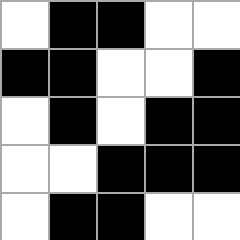[["white", "black", "black", "white", "white"], ["black", "black", "white", "white", "black"], ["white", "black", "white", "black", "black"], ["white", "white", "black", "black", "black"], ["white", "black", "black", "white", "white"]]